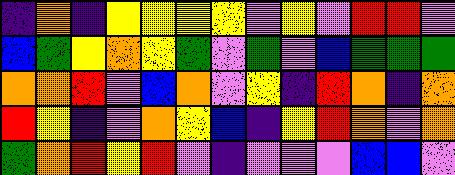[["indigo", "orange", "indigo", "yellow", "yellow", "yellow", "yellow", "violet", "yellow", "violet", "red", "red", "violet"], ["blue", "green", "yellow", "orange", "yellow", "green", "violet", "green", "violet", "blue", "green", "green", "green"], ["orange", "orange", "red", "violet", "blue", "orange", "violet", "yellow", "indigo", "red", "orange", "indigo", "orange"], ["red", "yellow", "indigo", "violet", "orange", "yellow", "blue", "indigo", "yellow", "red", "orange", "violet", "orange"], ["green", "orange", "red", "yellow", "red", "violet", "indigo", "violet", "violet", "violet", "blue", "blue", "violet"]]